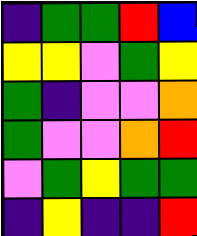[["indigo", "green", "green", "red", "blue"], ["yellow", "yellow", "violet", "green", "yellow"], ["green", "indigo", "violet", "violet", "orange"], ["green", "violet", "violet", "orange", "red"], ["violet", "green", "yellow", "green", "green"], ["indigo", "yellow", "indigo", "indigo", "red"]]